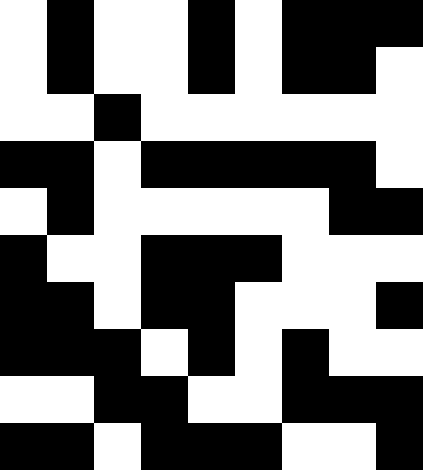[["white", "black", "white", "white", "black", "white", "black", "black", "black"], ["white", "black", "white", "white", "black", "white", "black", "black", "white"], ["white", "white", "black", "white", "white", "white", "white", "white", "white"], ["black", "black", "white", "black", "black", "black", "black", "black", "white"], ["white", "black", "white", "white", "white", "white", "white", "black", "black"], ["black", "white", "white", "black", "black", "black", "white", "white", "white"], ["black", "black", "white", "black", "black", "white", "white", "white", "black"], ["black", "black", "black", "white", "black", "white", "black", "white", "white"], ["white", "white", "black", "black", "white", "white", "black", "black", "black"], ["black", "black", "white", "black", "black", "black", "white", "white", "black"]]